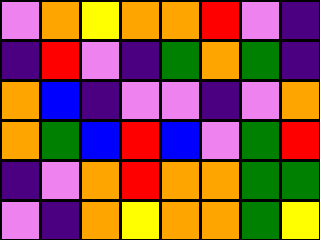[["violet", "orange", "yellow", "orange", "orange", "red", "violet", "indigo"], ["indigo", "red", "violet", "indigo", "green", "orange", "green", "indigo"], ["orange", "blue", "indigo", "violet", "violet", "indigo", "violet", "orange"], ["orange", "green", "blue", "red", "blue", "violet", "green", "red"], ["indigo", "violet", "orange", "red", "orange", "orange", "green", "green"], ["violet", "indigo", "orange", "yellow", "orange", "orange", "green", "yellow"]]